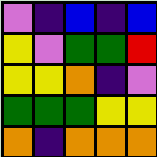[["violet", "indigo", "blue", "indigo", "blue"], ["yellow", "violet", "green", "green", "red"], ["yellow", "yellow", "orange", "indigo", "violet"], ["green", "green", "green", "yellow", "yellow"], ["orange", "indigo", "orange", "orange", "orange"]]